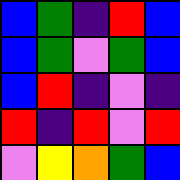[["blue", "green", "indigo", "red", "blue"], ["blue", "green", "violet", "green", "blue"], ["blue", "red", "indigo", "violet", "indigo"], ["red", "indigo", "red", "violet", "red"], ["violet", "yellow", "orange", "green", "blue"]]